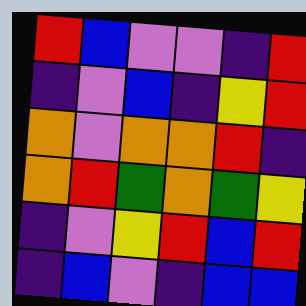[["red", "blue", "violet", "violet", "indigo", "red"], ["indigo", "violet", "blue", "indigo", "yellow", "red"], ["orange", "violet", "orange", "orange", "red", "indigo"], ["orange", "red", "green", "orange", "green", "yellow"], ["indigo", "violet", "yellow", "red", "blue", "red"], ["indigo", "blue", "violet", "indigo", "blue", "blue"]]